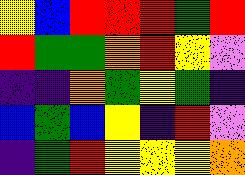[["yellow", "blue", "red", "red", "red", "green", "red"], ["red", "green", "green", "orange", "red", "yellow", "violet"], ["indigo", "indigo", "orange", "green", "yellow", "green", "indigo"], ["blue", "green", "blue", "yellow", "indigo", "red", "violet"], ["indigo", "green", "red", "yellow", "yellow", "yellow", "orange"]]